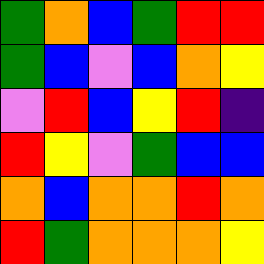[["green", "orange", "blue", "green", "red", "red"], ["green", "blue", "violet", "blue", "orange", "yellow"], ["violet", "red", "blue", "yellow", "red", "indigo"], ["red", "yellow", "violet", "green", "blue", "blue"], ["orange", "blue", "orange", "orange", "red", "orange"], ["red", "green", "orange", "orange", "orange", "yellow"]]